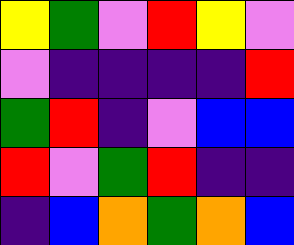[["yellow", "green", "violet", "red", "yellow", "violet"], ["violet", "indigo", "indigo", "indigo", "indigo", "red"], ["green", "red", "indigo", "violet", "blue", "blue"], ["red", "violet", "green", "red", "indigo", "indigo"], ["indigo", "blue", "orange", "green", "orange", "blue"]]